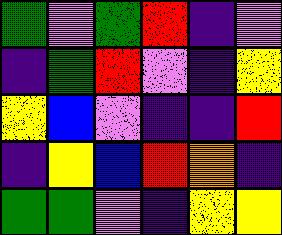[["green", "violet", "green", "red", "indigo", "violet"], ["indigo", "green", "red", "violet", "indigo", "yellow"], ["yellow", "blue", "violet", "indigo", "indigo", "red"], ["indigo", "yellow", "blue", "red", "orange", "indigo"], ["green", "green", "violet", "indigo", "yellow", "yellow"]]